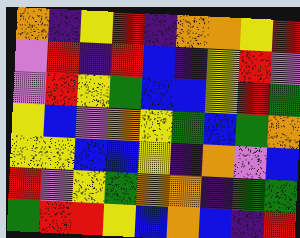[["orange", "indigo", "yellow", "red", "indigo", "orange", "orange", "yellow", "red"], ["violet", "red", "indigo", "red", "blue", "indigo", "yellow", "red", "violet"], ["violet", "red", "yellow", "green", "blue", "blue", "yellow", "red", "green"], ["yellow", "blue", "violet", "orange", "yellow", "green", "blue", "green", "orange"], ["yellow", "yellow", "blue", "blue", "yellow", "indigo", "orange", "violet", "blue"], ["red", "violet", "yellow", "green", "orange", "orange", "indigo", "green", "green"], ["green", "red", "red", "yellow", "blue", "orange", "blue", "indigo", "red"]]